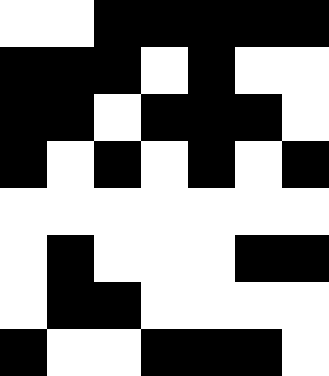[["white", "white", "black", "black", "black", "black", "black"], ["black", "black", "black", "white", "black", "white", "white"], ["black", "black", "white", "black", "black", "black", "white"], ["black", "white", "black", "white", "black", "white", "black"], ["white", "white", "white", "white", "white", "white", "white"], ["white", "black", "white", "white", "white", "black", "black"], ["white", "black", "black", "white", "white", "white", "white"], ["black", "white", "white", "black", "black", "black", "white"]]